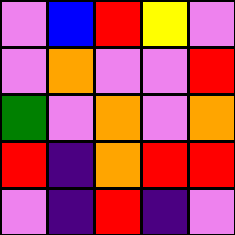[["violet", "blue", "red", "yellow", "violet"], ["violet", "orange", "violet", "violet", "red"], ["green", "violet", "orange", "violet", "orange"], ["red", "indigo", "orange", "red", "red"], ["violet", "indigo", "red", "indigo", "violet"]]